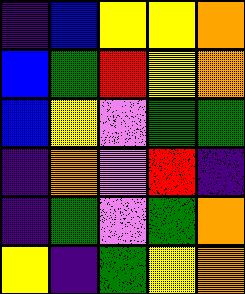[["indigo", "blue", "yellow", "yellow", "orange"], ["blue", "green", "red", "yellow", "orange"], ["blue", "yellow", "violet", "green", "green"], ["indigo", "orange", "violet", "red", "indigo"], ["indigo", "green", "violet", "green", "orange"], ["yellow", "indigo", "green", "yellow", "orange"]]